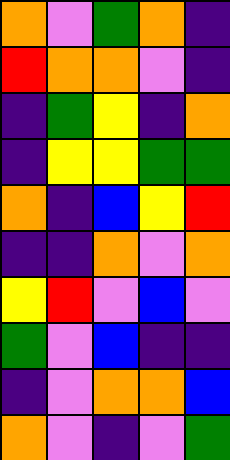[["orange", "violet", "green", "orange", "indigo"], ["red", "orange", "orange", "violet", "indigo"], ["indigo", "green", "yellow", "indigo", "orange"], ["indigo", "yellow", "yellow", "green", "green"], ["orange", "indigo", "blue", "yellow", "red"], ["indigo", "indigo", "orange", "violet", "orange"], ["yellow", "red", "violet", "blue", "violet"], ["green", "violet", "blue", "indigo", "indigo"], ["indigo", "violet", "orange", "orange", "blue"], ["orange", "violet", "indigo", "violet", "green"]]